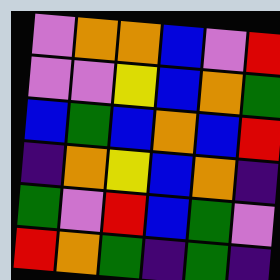[["violet", "orange", "orange", "blue", "violet", "red"], ["violet", "violet", "yellow", "blue", "orange", "green"], ["blue", "green", "blue", "orange", "blue", "red"], ["indigo", "orange", "yellow", "blue", "orange", "indigo"], ["green", "violet", "red", "blue", "green", "violet"], ["red", "orange", "green", "indigo", "green", "indigo"]]